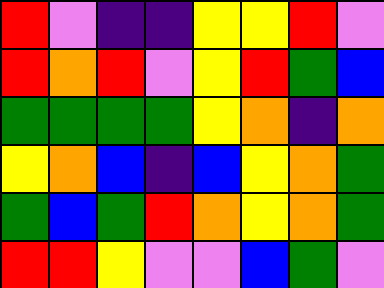[["red", "violet", "indigo", "indigo", "yellow", "yellow", "red", "violet"], ["red", "orange", "red", "violet", "yellow", "red", "green", "blue"], ["green", "green", "green", "green", "yellow", "orange", "indigo", "orange"], ["yellow", "orange", "blue", "indigo", "blue", "yellow", "orange", "green"], ["green", "blue", "green", "red", "orange", "yellow", "orange", "green"], ["red", "red", "yellow", "violet", "violet", "blue", "green", "violet"]]